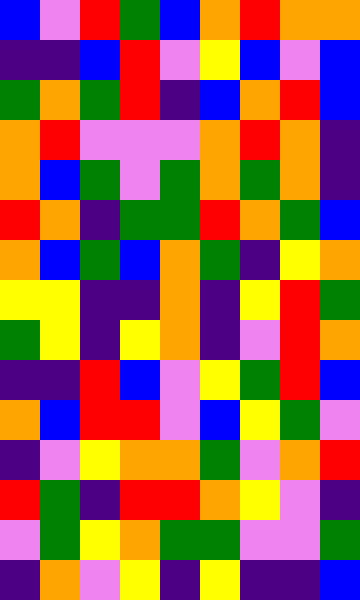[["blue", "violet", "red", "green", "blue", "orange", "red", "orange", "orange"], ["indigo", "indigo", "blue", "red", "violet", "yellow", "blue", "violet", "blue"], ["green", "orange", "green", "red", "indigo", "blue", "orange", "red", "blue"], ["orange", "red", "violet", "violet", "violet", "orange", "red", "orange", "indigo"], ["orange", "blue", "green", "violet", "green", "orange", "green", "orange", "indigo"], ["red", "orange", "indigo", "green", "green", "red", "orange", "green", "blue"], ["orange", "blue", "green", "blue", "orange", "green", "indigo", "yellow", "orange"], ["yellow", "yellow", "indigo", "indigo", "orange", "indigo", "yellow", "red", "green"], ["green", "yellow", "indigo", "yellow", "orange", "indigo", "violet", "red", "orange"], ["indigo", "indigo", "red", "blue", "violet", "yellow", "green", "red", "blue"], ["orange", "blue", "red", "red", "violet", "blue", "yellow", "green", "violet"], ["indigo", "violet", "yellow", "orange", "orange", "green", "violet", "orange", "red"], ["red", "green", "indigo", "red", "red", "orange", "yellow", "violet", "indigo"], ["violet", "green", "yellow", "orange", "green", "green", "violet", "violet", "green"], ["indigo", "orange", "violet", "yellow", "indigo", "yellow", "indigo", "indigo", "blue"]]